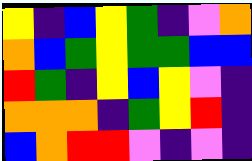[["yellow", "indigo", "blue", "yellow", "green", "indigo", "violet", "orange"], ["orange", "blue", "green", "yellow", "green", "green", "blue", "blue"], ["red", "green", "indigo", "yellow", "blue", "yellow", "violet", "indigo"], ["orange", "orange", "orange", "indigo", "green", "yellow", "red", "indigo"], ["blue", "orange", "red", "red", "violet", "indigo", "violet", "indigo"]]